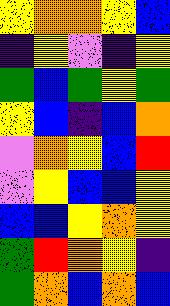[["yellow", "orange", "orange", "yellow", "blue"], ["indigo", "yellow", "violet", "indigo", "yellow"], ["green", "blue", "green", "yellow", "green"], ["yellow", "blue", "indigo", "blue", "orange"], ["violet", "orange", "yellow", "blue", "red"], ["violet", "yellow", "blue", "blue", "yellow"], ["blue", "blue", "yellow", "orange", "yellow"], ["green", "red", "orange", "yellow", "indigo"], ["green", "orange", "blue", "orange", "blue"]]